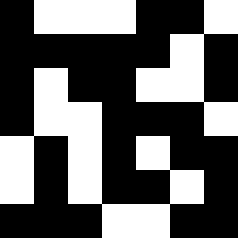[["black", "white", "white", "white", "black", "black", "white"], ["black", "black", "black", "black", "black", "white", "black"], ["black", "white", "black", "black", "white", "white", "black"], ["black", "white", "white", "black", "black", "black", "white"], ["white", "black", "white", "black", "white", "black", "black"], ["white", "black", "white", "black", "black", "white", "black"], ["black", "black", "black", "white", "white", "black", "black"]]